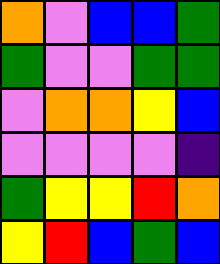[["orange", "violet", "blue", "blue", "green"], ["green", "violet", "violet", "green", "green"], ["violet", "orange", "orange", "yellow", "blue"], ["violet", "violet", "violet", "violet", "indigo"], ["green", "yellow", "yellow", "red", "orange"], ["yellow", "red", "blue", "green", "blue"]]